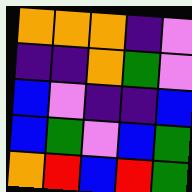[["orange", "orange", "orange", "indigo", "violet"], ["indigo", "indigo", "orange", "green", "violet"], ["blue", "violet", "indigo", "indigo", "blue"], ["blue", "green", "violet", "blue", "green"], ["orange", "red", "blue", "red", "green"]]